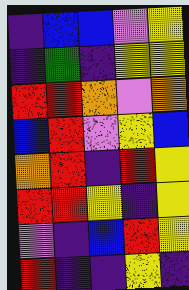[["indigo", "blue", "blue", "violet", "yellow"], ["indigo", "green", "indigo", "yellow", "yellow"], ["red", "red", "orange", "violet", "orange"], ["blue", "red", "violet", "yellow", "blue"], ["orange", "red", "indigo", "red", "yellow"], ["red", "red", "yellow", "indigo", "yellow"], ["violet", "indigo", "blue", "red", "yellow"], ["red", "indigo", "indigo", "yellow", "indigo"]]